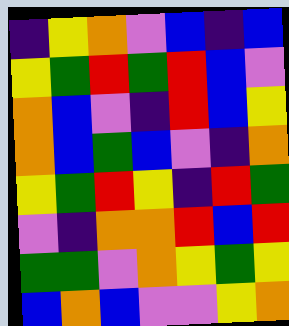[["indigo", "yellow", "orange", "violet", "blue", "indigo", "blue"], ["yellow", "green", "red", "green", "red", "blue", "violet"], ["orange", "blue", "violet", "indigo", "red", "blue", "yellow"], ["orange", "blue", "green", "blue", "violet", "indigo", "orange"], ["yellow", "green", "red", "yellow", "indigo", "red", "green"], ["violet", "indigo", "orange", "orange", "red", "blue", "red"], ["green", "green", "violet", "orange", "yellow", "green", "yellow"], ["blue", "orange", "blue", "violet", "violet", "yellow", "orange"]]